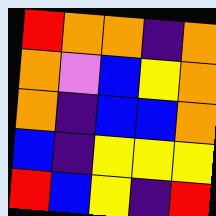[["red", "orange", "orange", "indigo", "orange"], ["orange", "violet", "blue", "yellow", "orange"], ["orange", "indigo", "blue", "blue", "orange"], ["blue", "indigo", "yellow", "yellow", "yellow"], ["red", "blue", "yellow", "indigo", "red"]]